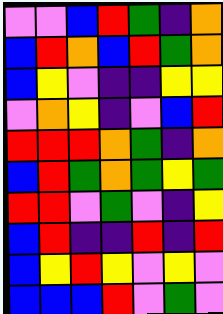[["violet", "violet", "blue", "red", "green", "indigo", "orange"], ["blue", "red", "orange", "blue", "red", "green", "orange"], ["blue", "yellow", "violet", "indigo", "indigo", "yellow", "yellow"], ["violet", "orange", "yellow", "indigo", "violet", "blue", "red"], ["red", "red", "red", "orange", "green", "indigo", "orange"], ["blue", "red", "green", "orange", "green", "yellow", "green"], ["red", "red", "violet", "green", "violet", "indigo", "yellow"], ["blue", "red", "indigo", "indigo", "red", "indigo", "red"], ["blue", "yellow", "red", "yellow", "violet", "yellow", "violet"], ["blue", "blue", "blue", "red", "violet", "green", "violet"]]